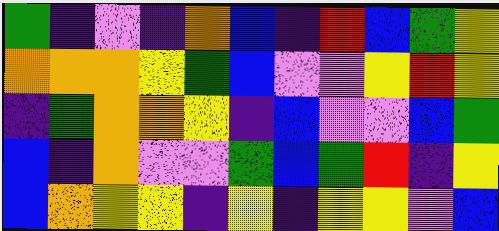[["green", "indigo", "violet", "indigo", "orange", "blue", "indigo", "red", "blue", "green", "yellow"], ["orange", "orange", "orange", "yellow", "green", "blue", "violet", "violet", "yellow", "red", "yellow"], ["indigo", "green", "orange", "orange", "yellow", "indigo", "blue", "violet", "violet", "blue", "green"], ["blue", "indigo", "orange", "violet", "violet", "green", "blue", "green", "red", "indigo", "yellow"], ["blue", "orange", "yellow", "yellow", "indigo", "yellow", "indigo", "yellow", "yellow", "violet", "blue"]]